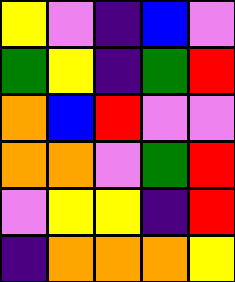[["yellow", "violet", "indigo", "blue", "violet"], ["green", "yellow", "indigo", "green", "red"], ["orange", "blue", "red", "violet", "violet"], ["orange", "orange", "violet", "green", "red"], ["violet", "yellow", "yellow", "indigo", "red"], ["indigo", "orange", "orange", "orange", "yellow"]]